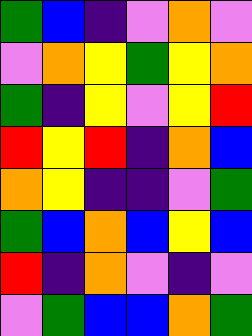[["green", "blue", "indigo", "violet", "orange", "violet"], ["violet", "orange", "yellow", "green", "yellow", "orange"], ["green", "indigo", "yellow", "violet", "yellow", "red"], ["red", "yellow", "red", "indigo", "orange", "blue"], ["orange", "yellow", "indigo", "indigo", "violet", "green"], ["green", "blue", "orange", "blue", "yellow", "blue"], ["red", "indigo", "orange", "violet", "indigo", "violet"], ["violet", "green", "blue", "blue", "orange", "green"]]